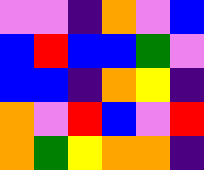[["violet", "violet", "indigo", "orange", "violet", "blue"], ["blue", "red", "blue", "blue", "green", "violet"], ["blue", "blue", "indigo", "orange", "yellow", "indigo"], ["orange", "violet", "red", "blue", "violet", "red"], ["orange", "green", "yellow", "orange", "orange", "indigo"]]